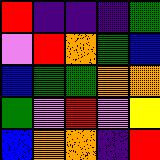[["red", "indigo", "indigo", "indigo", "green"], ["violet", "red", "orange", "green", "blue"], ["blue", "green", "green", "orange", "orange"], ["green", "violet", "red", "violet", "yellow"], ["blue", "orange", "orange", "indigo", "red"]]